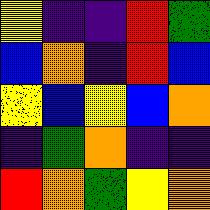[["yellow", "indigo", "indigo", "red", "green"], ["blue", "orange", "indigo", "red", "blue"], ["yellow", "blue", "yellow", "blue", "orange"], ["indigo", "green", "orange", "indigo", "indigo"], ["red", "orange", "green", "yellow", "orange"]]